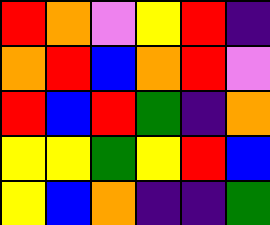[["red", "orange", "violet", "yellow", "red", "indigo"], ["orange", "red", "blue", "orange", "red", "violet"], ["red", "blue", "red", "green", "indigo", "orange"], ["yellow", "yellow", "green", "yellow", "red", "blue"], ["yellow", "blue", "orange", "indigo", "indigo", "green"]]